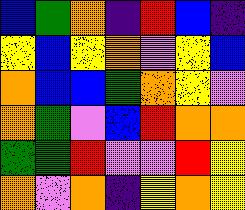[["blue", "green", "orange", "indigo", "red", "blue", "indigo"], ["yellow", "blue", "yellow", "orange", "violet", "yellow", "blue"], ["orange", "blue", "blue", "green", "orange", "yellow", "violet"], ["orange", "green", "violet", "blue", "red", "orange", "orange"], ["green", "green", "red", "violet", "violet", "red", "yellow"], ["orange", "violet", "orange", "indigo", "yellow", "orange", "yellow"]]